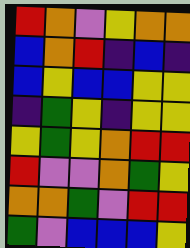[["red", "orange", "violet", "yellow", "orange", "orange"], ["blue", "orange", "red", "indigo", "blue", "indigo"], ["blue", "yellow", "blue", "blue", "yellow", "yellow"], ["indigo", "green", "yellow", "indigo", "yellow", "yellow"], ["yellow", "green", "yellow", "orange", "red", "red"], ["red", "violet", "violet", "orange", "green", "yellow"], ["orange", "orange", "green", "violet", "red", "red"], ["green", "violet", "blue", "blue", "blue", "yellow"]]